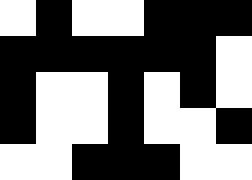[["white", "black", "white", "white", "black", "black", "black"], ["black", "black", "black", "black", "black", "black", "white"], ["black", "white", "white", "black", "white", "black", "white"], ["black", "white", "white", "black", "white", "white", "black"], ["white", "white", "black", "black", "black", "white", "white"]]